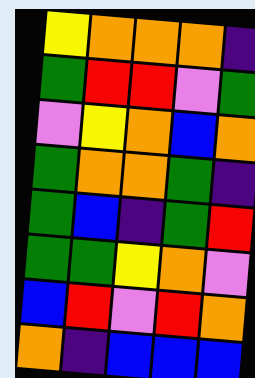[["yellow", "orange", "orange", "orange", "indigo"], ["green", "red", "red", "violet", "green"], ["violet", "yellow", "orange", "blue", "orange"], ["green", "orange", "orange", "green", "indigo"], ["green", "blue", "indigo", "green", "red"], ["green", "green", "yellow", "orange", "violet"], ["blue", "red", "violet", "red", "orange"], ["orange", "indigo", "blue", "blue", "blue"]]